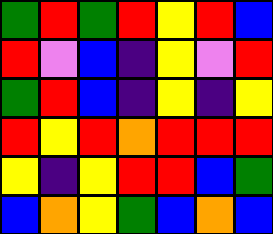[["green", "red", "green", "red", "yellow", "red", "blue"], ["red", "violet", "blue", "indigo", "yellow", "violet", "red"], ["green", "red", "blue", "indigo", "yellow", "indigo", "yellow"], ["red", "yellow", "red", "orange", "red", "red", "red"], ["yellow", "indigo", "yellow", "red", "red", "blue", "green"], ["blue", "orange", "yellow", "green", "blue", "orange", "blue"]]